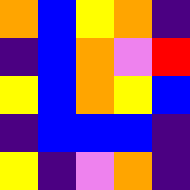[["orange", "blue", "yellow", "orange", "indigo"], ["indigo", "blue", "orange", "violet", "red"], ["yellow", "blue", "orange", "yellow", "blue"], ["indigo", "blue", "blue", "blue", "indigo"], ["yellow", "indigo", "violet", "orange", "indigo"]]